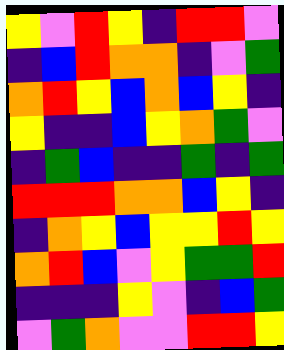[["yellow", "violet", "red", "yellow", "indigo", "red", "red", "violet"], ["indigo", "blue", "red", "orange", "orange", "indigo", "violet", "green"], ["orange", "red", "yellow", "blue", "orange", "blue", "yellow", "indigo"], ["yellow", "indigo", "indigo", "blue", "yellow", "orange", "green", "violet"], ["indigo", "green", "blue", "indigo", "indigo", "green", "indigo", "green"], ["red", "red", "red", "orange", "orange", "blue", "yellow", "indigo"], ["indigo", "orange", "yellow", "blue", "yellow", "yellow", "red", "yellow"], ["orange", "red", "blue", "violet", "yellow", "green", "green", "red"], ["indigo", "indigo", "indigo", "yellow", "violet", "indigo", "blue", "green"], ["violet", "green", "orange", "violet", "violet", "red", "red", "yellow"]]